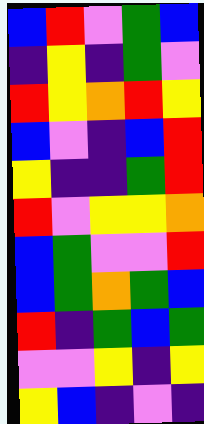[["blue", "red", "violet", "green", "blue"], ["indigo", "yellow", "indigo", "green", "violet"], ["red", "yellow", "orange", "red", "yellow"], ["blue", "violet", "indigo", "blue", "red"], ["yellow", "indigo", "indigo", "green", "red"], ["red", "violet", "yellow", "yellow", "orange"], ["blue", "green", "violet", "violet", "red"], ["blue", "green", "orange", "green", "blue"], ["red", "indigo", "green", "blue", "green"], ["violet", "violet", "yellow", "indigo", "yellow"], ["yellow", "blue", "indigo", "violet", "indigo"]]